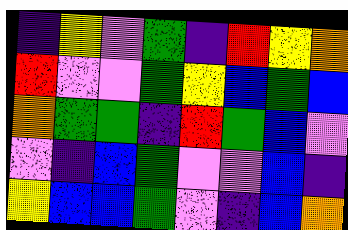[["indigo", "yellow", "violet", "green", "indigo", "red", "yellow", "orange"], ["red", "violet", "violet", "green", "yellow", "blue", "green", "blue"], ["orange", "green", "green", "indigo", "red", "green", "blue", "violet"], ["violet", "indigo", "blue", "green", "violet", "violet", "blue", "indigo"], ["yellow", "blue", "blue", "green", "violet", "indigo", "blue", "orange"]]